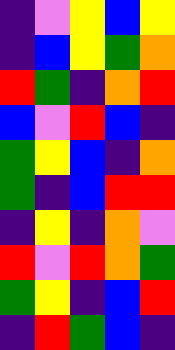[["indigo", "violet", "yellow", "blue", "yellow"], ["indigo", "blue", "yellow", "green", "orange"], ["red", "green", "indigo", "orange", "red"], ["blue", "violet", "red", "blue", "indigo"], ["green", "yellow", "blue", "indigo", "orange"], ["green", "indigo", "blue", "red", "red"], ["indigo", "yellow", "indigo", "orange", "violet"], ["red", "violet", "red", "orange", "green"], ["green", "yellow", "indigo", "blue", "red"], ["indigo", "red", "green", "blue", "indigo"]]